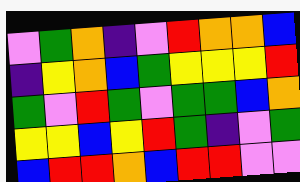[["violet", "green", "orange", "indigo", "violet", "red", "orange", "orange", "blue"], ["indigo", "yellow", "orange", "blue", "green", "yellow", "yellow", "yellow", "red"], ["green", "violet", "red", "green", "violet", "green", "green", "blue", "orange"], ["yellow", "yellow", "blue", "yellow", "red", "green", "indigo", "violet", "green"], ["blue", "red", "red", "orange", "blue", "red", "red", "violet", "violet"]]